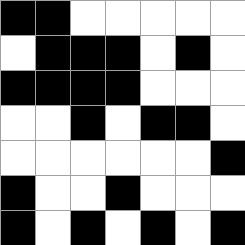[["black", "black", "white", "white", "white", "white", "white"], ["white", "black", "black", "black", "white", "black", "white"], ["black", "black", "black", "black", "white", "white", "white"], ["white", "white", "black", "white", "black", "black", "white"], ["white", "white", "white", "white", "white", "white", "black"], ["black", "white", "white", "black", "white", "white", "white"], ["black", "white", "black", "white", "black", "white", "black"]]